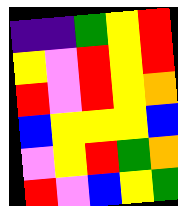[["indigo", "indigo", "green", "yellow", "red"], ["yellow", "violet", "red", "yellow", "red"], ["red", "violet", "red", "yellow", "orange"], ["blue", "yellow", "yellow", "yellow", "blue"], ["violet", "yellow", "red", "green", "orange"], ["red", "violet", "blue", "yellow", "green"]]